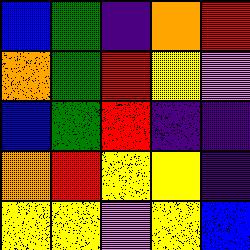[["blue", "green", "indigo", "orange", "red"], ["orange", "green", "red", "yellow", "violet"], ["blue", "green", "red", "indigo", "indigo"], ["orange", "red", "yellow", "yellow", "indigo"], ["yellow", "yellow", "violet", "yellow", "blue"]]